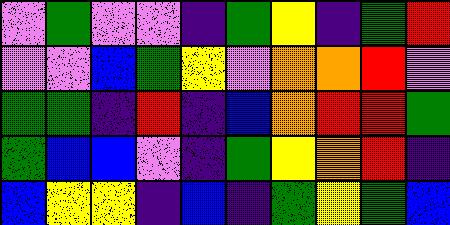[["violet", "green", "violet", "violet", "indigo", "green", "yellow", "indigo", "green", "red"], ["violet", "violet", "blue", "green", "yellow", "violet", "orange", "orange", "red", "violet"], ["green", "green", "indigo", "red", "indigo", "blue", "orange", "red", "red", "green"], ["green", "blue", "blue", "violet", "indigo", "green", "yellow", "orange", "red", "indigo"], ["blue", "yellow", "yellow", "indigo", "blue", "indigo", "green", "yellow", "green", "blue"]]